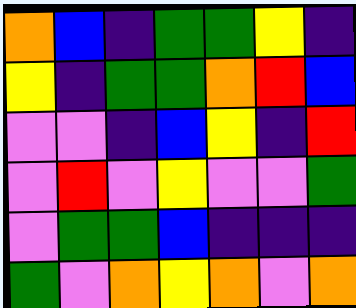[["orange", "blue", "indigo", "green", "green", "yellow", "indigo"], ["yellow", "indigo", "green", "green", "orange", "red", "blue"], ["violet", "violet", "indigo", "blue", "yellow", "indigo", "red"], ["violet", "red", "violet", "yellow", "violet", "violet", "green"], ["violet", "green", "green", "blue", "indigo", "indigo", "indigo"], ["green", "violet", "orange", "yellow", "orange", "violet", "orange"]]